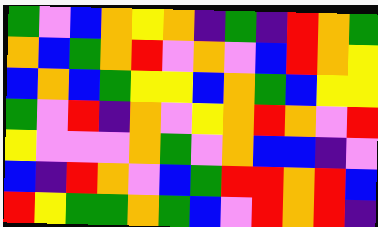[["green", "violet", "blue", "orange", "yellow", "orange", "indigo", "green", "indigo", "red", "orange", "green"], ["orange", "blue", "green", "orange", "red", "violet", "orange", "violet", "blue", "red", "orange", "yellow"], ["blue", "orange", "blue", "green", "yellow", "yellow", "blue", "orange", "green", "blue", "yellow", "yellow"], ["green", "violet", "red", "indigo", "orange", "violet", "yellow", "orange", "red", "orange", "violet", "red"], ["yellow", "violet", "violet", "violet", "orange", "green", "violet", "orange", "blue", "blue", "indigo", "violet"], ["blue", "indigo", "red", "orange", "violet", "blue", "green", "red", "red", "orange", "red", "blue"], ["red", "yellow", "green", "green", "orange", "green", "blue", "violet", "red", "orange", "red", "indigo"]]